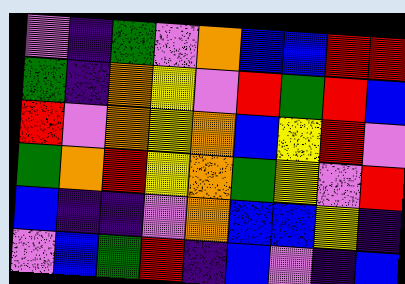[["violet", "indigo", "green", "violet", "orange", "blue", "blue", "red", "red"], ["green", "indigo", "orange", "yellow", "violet", "red", "green", "red", "blue"], ["red", "violet", "orange", "yellow", "orange", "blue", "yellow", "red", "violet"], ["green", "orange", "red", "yellow", "orange", "green", "yellow", "violet", "red"], ["blue", "indigo", "indigo", "violet", "orange", "blue", "blue", "yellow", "indigo"], ["violet", "blue", "green", "red", "indigo", "blue", "violet", "indigo", "blue"]]